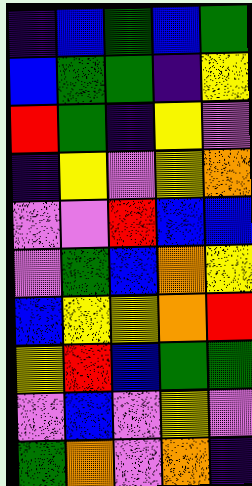[["indigo", "blue", "green", "blue", "green"], ["blue", "green", "green", "indigo", "yellow"], ["red", "green", "indigo", "yellow", "violet"], ["indigo", "yellow", "violet", "yellow", "orange"], ["violet", "violet", "red", "blue", "blue"], ["violet", "green", "blue", "orange", "yellow"], ["blue", "yellow", "yellow", "orange", "red"], ["yellow", "red", "blue", "green", "green"], ["violet", "blue", "violet", "yellow", "violet"], ["green", "orange", "violet", "orange", "indigo"]]